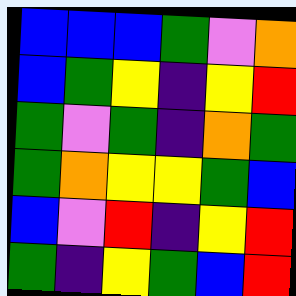[["blue", "blue", "blue", "green", "violet", "orange"], ["blue", "green", "yellow", "indigo", "yellow", "red"], ["green", "violet", "green", "indigo", "orange", "green"], ["green", "orange", "yellow", "yellow", "green", "blue"], ["blue", "violet", "red", "indigo", "yellow", "red"], ["green", "indigo", "yellow", "green", "blue", "red"]]